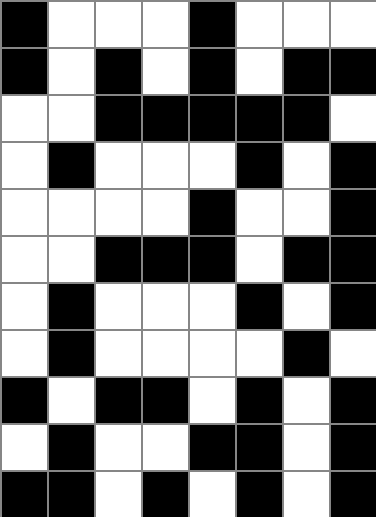[["black", "white", "white", "white", "black", "white", "white", "white"], ["black", "white", "black", "white", "black", "white", "black", "black"], ["white", "white", "black", "black", "black", "black", "black", "white"], ["white", "black", "white", "white", "white", "black", "white", "black"], ["white", "white", "white", "white", "black", "white", "white", "black"], ["white", "white", "black", "black", "black", "white", "black", "black"], ["white", "black", "white", "white", "white", "black", "white", "black"], ["white", "black", "white", "white", "white", "white", "black", "white"], ["black", "white", "black", "black", "white", "black", "white", "black"], ["white", "black", "white", "white", "black", "black", "white", "black"], ["black", "black", "white", "black", "white", "black", "white", "black"]]